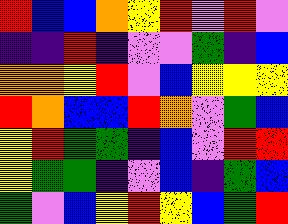[["red", "blue", "blue", "orange", "yellow", "red", "violet", "red", "violet"], ["indigo", "indigo", "red", "indigo", "violet", "violet", "green", "indigo", "blue"], ["orange", "orange", "yellow", "red", "violet", "blue", "yellow", "yellow", "yellow"], ["red", "orange", "blue", "blue", "red", "orange", "violet", "green", "blue"], ["yellow", "red", "green", "green", "indigo", "blue", "violet", "red", "red"], ["yellow", "green", "green", "indigo", "violet", "blue", "indigo", "green", "blue"], ["green", "violet", "blue", "yellow", "red", "yellow", "blue", "green", "red"]]